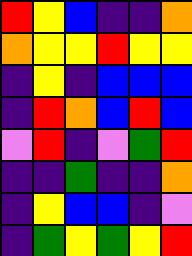[["red", "yellow", "blue", "indigo", "indigo", "orange"], ["orange", "yellow", "yellow", "red", "yellow", "yellow"], ["indigo", "yellow", "indigo", "blue", "blue", "blue"], ["indigo", "red", "orange", "blue", "red", "blue"], ["violet", "red", "indigo", "violet", "green", "red"], ["indigo", "indigo", "green", "indigo", "indigo", "orange"], ["indigo", "yellow", "blue", "blue", "indigo", "violet"], ["indigo", "green", "yellow", "green", "yellow", "red"]]